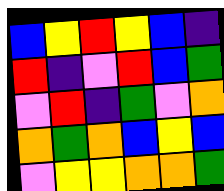[["blue", "yellow", "red", "yellow", "blue", "indigo"], ["red", "indigo", "violet", "red", "blue", "green"], ["violet", "red", "indigo", "green", "violet", "orange"], ["orange", "green", "orange", "blue", "yellow", "blue"], ["violet", "yellow", "yellow", "orange", "orange", "green"]]